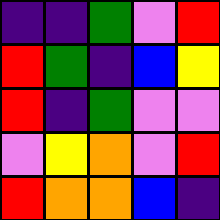[["indigo", "indigo", "green", "violet", "red"], ["red", "green", "indigo", "blue", "yellow"], ["red", "indigo", "green", "violet", "violet"], ["violet", "yellow", "orange", "violet", "red"], ["red", "orange", "orange", "blue", "indigo"]]